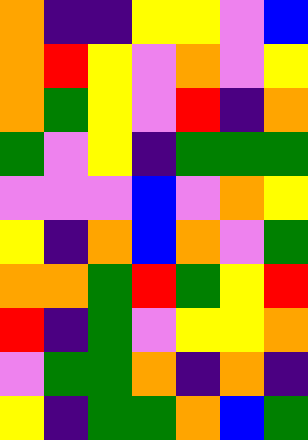[["orange", "indigo", "indigo", "yellow", "yellow", "violet", "blue"], ["orange", "red", "yellow", "violet", "orange", "violet", "yellow"], ["orange", "green", "yellow", "violet", "red", "indigo", "orange"], ["green", "violet", "yellow", "indigo", "green", "green", "green"], ["violet", "violet", "violet", "blue", "violet", "orange", "yellow"], ["yellow", "indigo", "orange", "blue", "orange", "violet", "green"], ["orange", "orange", "green", "red", "green", "yellow", "red"], ["red", "indigo", "green", "violet", "yellow", "yellow", "orange"], ["violet", "green", "green", "orange", "indigo", "orange", "indigo"], ["yellow", "indigo", "green", "green", "orange", "blue", "green"]]